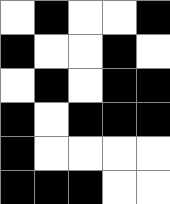[["white", "black", "white", "white", "black"], ["black", "white", "white", "black", "white"], ["white", "black", "white", "black", "black"], ["black", "white", "black", "black", "black"], ["black", "white", "white", "white", "white"], ["black", "black", "black", "white", "white"]]